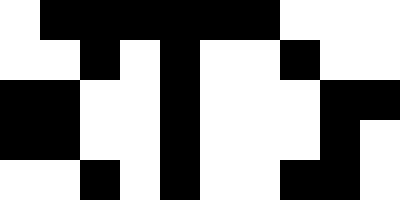[["white", "black", "black", "black", "black", "black", "black", "white", "white", "white"], ["white", "white", "black", "white", "black", "white", "white", "black", "white", "white"], ["black", "black", "white", "white", "black", "white", "white", "white", "black", "black"], ["black", "black", "white", "white", "black", "white", "white", "white", "black", "white"], ["white", "white", "black", "white", "black", "white", "white", "black", "black", "white"]]